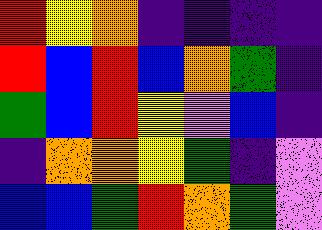[["red", "yellow", "orange", "indigo", "indigo", "indigo", "indigo"], ["red", "blue", "red", "blue", "orange", "green", "indigo"], ["green", "blue", "red", "yellow", "violet", "blue", "indigo"], ["indigo", "orange", "orange", "yellow", "green", "indigo", "violet"], ["blue", "blue", "green", "red", "orange", "green", "violet"]]